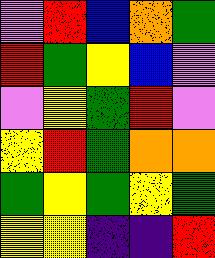[["violet", "red", "blue", "orange", "green"], ["red", "green", "yellow", "blue", "violet"], ["violet", "yellow", "green", "red", "violet"], ["yellow", "red", "green", "orange", "orange"], ["green", "yellow", "green", "yellow", "green"], ["yellow", "yellow", "indigo", "indigo", "red"]]